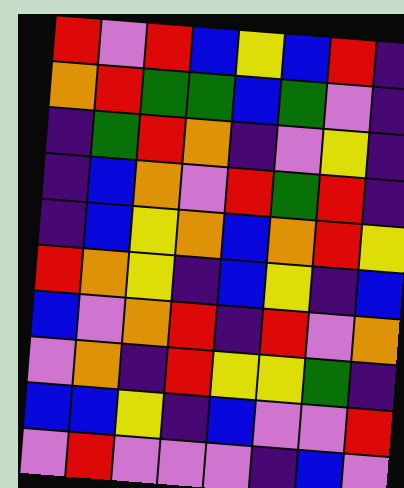[["red", "violet", "red", "blue", "yellow", "blue", "red", "indigo"], ["orange", "red", "green", "green", "blue", "green", "violet", "indigo"], ["indigo", "green", "red", "orange", "indigo", "violet", "yellow", "indigo"], ["indigo", "blue", "orange", "violet", "red", "green", "red", "indigo"], ["indigo", "blue", "yellow", "orange", "blue", "orange", "red", "yellow"], ["red", "orange", "yellow", "indigo", "blue", "yellow", "indigo", "blue"], ["blue", "violet", "orange", "red", "indigo", "red", "violet", "orange"], ["violet", "orange", "indigo", "red", "yellow", "yellow", "green", "indigo"], ["blue", "blue", "yellow", "indigo", "blue", "violet", "violet", "red"], ["violet", "red", "violet", "violet", "violet", "indigo", "blue", "violet"]]